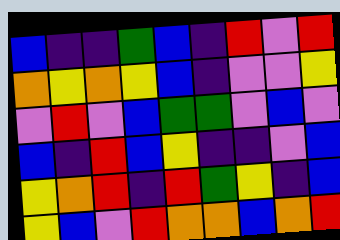[["blue", "indigo", "indigo", "green", "blue", "indigo", "red", "violet", "red"], ["orange", "yellow", "orange", "yellow", "blue", "indigo", "violet", "violet", "yellow"], ["violet", "red", "violet", "blue", "green", "green", "violet", "blue", "violet"], ["blue", "indigo", "red", "blue", "yellow", "indigo", "indigo", "violet", "blue"], ["yellow", "orange", "red", "indigo", "red", "green", "yellow", "indigo", "blue"], ["yellow", "blue", "violet", "red", "orange", "orange", "blue", "orange", "red"]]